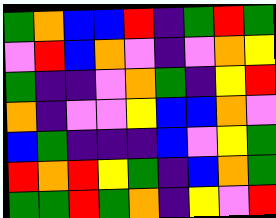[["green", "orange", "blue", "blue", "red", "indigo", "green", "red", "green"], ["violet", "red", "blue", "orange", "violet", "indigo", "violet", "orange", "yellow"], ["green", "indigo", "indigo", "violet", "orange", "green", "indigo", "yellow", "red"], ["orange", "indigo", "violet", "violet", "yellow", "blue", "blue", "orange", "violet"], ["blue", "green", "indigo", "indigo", "indigo", "blue", "violet", "yellow", "green"], ["red", "orange", "red", "yellow", "green", "indigo", "blue", "orange", "green"], ["green", "green", "red", "green", "orange", "indigo", "yellow", "violet", "red"]]